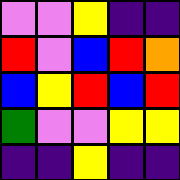[["violet", "violet", "yellow", "indigo", "indigo"], ["red", "violet", "blue", "red", "orange"], ["blue", "yellow", "red", "blue", "red"], ["green", "violet", "violet", "yellow", "yellow"], ["indigo", "indigo", "yellow", "indigo", "indigo"]]